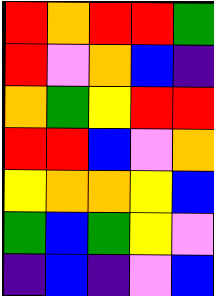[["red", "orange", "red", "red", "green"], ["red", "violet", "orange", "blue", "indigo"], ["orange", "green", "yellow", "red", "red"], ["red", "red", "blue", "violet", "orange"], ["yellow", "orange", "orange", "yellow", "blue"], ["green", "blue", "green", "yellow", "violet"], ["indigo", "blue", "indigo", "violet", "blue"]]